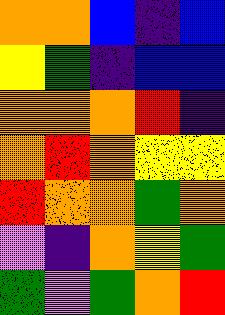[["orange", "orange", "blue", "indigo", "blue"], ["yellow", "green", "indigo", "blue", "blue"], ["orange", "orange", "orange", "red", "indigo"], ["orange", "red", "orange", "yellow", "yellow"], ["red", "orange", "orange", "green", "orange"], ["violet", "indigo", "orange", "yellow", "green"], ["green", "violet", "green", "orange", "red"]]